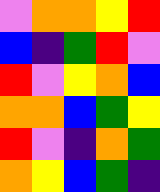[["violet", "orange", "orange", "yellow", "red"], ["blue", "indigo", "green", "red", "violet"], ["red", "violet", "yellow", "orange", "blue"], ["orange", "orange", "blue", "green", "yellow"], ["red", "violet", "indigo", "orange", "green"], ["orange", "yellow", "blue", "green", "indigo"]]